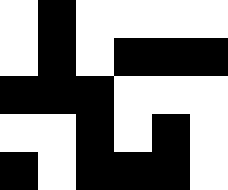[["white", "black", "white", "white", "white", "white"], ["white", "black", "white", "black", "black", "black"], ["black", "black", "black", "white", "white", "white"], ["white", "white", "black", "white", "black", "white"], ["black", "white", "black", "black", "black", "white"]]